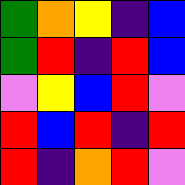[["green", "orange", "yellow", "indigo", "blue"], ["green", "red", "indigo", "red", "blue"], ["violet", "yellow", "blue", "red", "violet"], ["red", "blue", "red", "indigo", "red"], ["red", "indigo", "orange", "red", "violet"]]